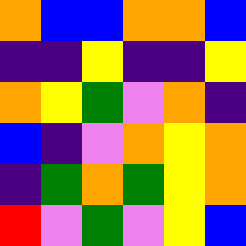[["orange", "blue", "blue", "orange", "orange", "blue"], ["indigo", "indigo", "yellow", "indigo", "indigo", "yellow"], ["orange", "yellow", "green", "violet", "orange", "indigo"], ["blue", "indigo", "violet", "orange", "yellow", "orange"], ["indigo", "green", "orange", "green", "yellow", "orange"], ["red", "violet", "green", "violet", "yellow", "blue"]]